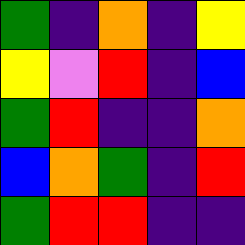[["green", "indigo", "orange", "indigo", "yellow"], ["yellow", "violet", "red", "indigo", "blue"], ["green", "red", "indigo", "indigo", "orange"], ["blue", "orange", "green", "indigo", "red"], ["green", "red", "red", "indigo", "indigo"]]